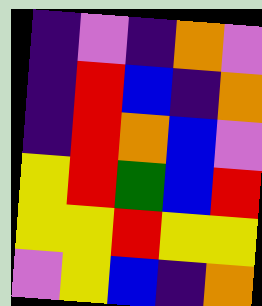[["indigo", "violet", "indigo", "orange", "violet"], ["indigo", "red", "blue", "indigo", "orange"], ["indigo", "red", "orange", "blue", "violet"], ["yellow", "red", "green", "blue", "red"], ["yellow", "yellow", "red", "yellow", "yellow"], ["violet", "yellow", "blue", "indigo", "orange"]]